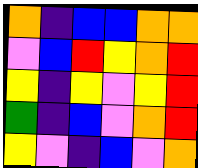[["orange", "indigo", "blue", "blue", "orange", "orange"], ["violet", "blue", "red", "yellow", "orange", "red"], ["yellow", "indigo", "yellow", "violet", "yellow", "red"], ["green", "indigo", "blue", "violet", "orange", "red"], ["yellow", "violet", "indigo", "blue", "violet", "orange"]]